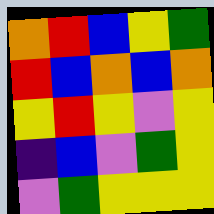[["orange", "red", "blue", "yellow", "green"], ["red", "blue", "orange", "blue", "orange"], ["yellow", "red", "yellow", "violet", "yellow"], ["indigo", "blue", "violet", "green", "yellow"], ["violet", "green", "yellow", "yellow", "yellow"]]